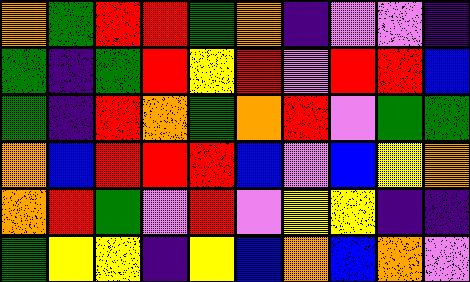[["orange", "green", "red", "red", "green", "orange", "indigo", "violet", "violet", "indigo"], ["green", "indigo", "green", "red", "yellow", "red", "violet", "red", "red", "blue"], ["green", "indigo", "red", "orange", "green", "orange", "red", "violet", "green", "green"], ["orange", "blue", "red", "red", "red", "blue", "violet", "blue", "yellow", "orange"], ["orange", "red", "green", "violet", "red", "violet", "yellow", "yellow", "indigo", "indigo"], ["green", "yellow", "yellow", "indigo", "yellow", "blue", "orange", "blue", "orange", "violet"]]